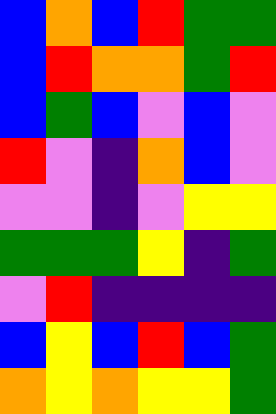[["blue", "orange", "blue", "red", "green", "green"], ["blue", "red", "orange", "orange", "green", "red"], ["blue", "green", "blue", "violet", "blue", "violet"], ["red", "violet", "indigo", "orange", "blue", "violet"], ["violet", "violet", "indigo", "violet", "yellow", "yellow"], ["green", "green", "green", "yellow", "indigo", "green"], ["violet", "red", "indigo", "indigo", "indigo", "indigo"], ["blue", "yellow", "blue", "red", "blue", "green"], ["orange", "yellow", "orange", "yellow", "yellow", "green"]]